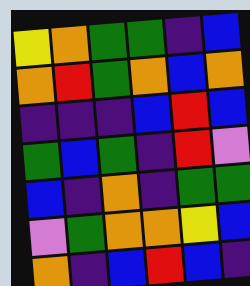[["yellow", "orange", "green", "green", "indigo", "blue"], ["orange", "red", "green", "orange", "blue", "orange"], ["indigo", "indigo", "indigo", "blue", "red", "blue"], ["green", "blue", "green", "indigo", "red", "violet"], ["blue", "indigo", "orange", "indigo", "green", "green"], ["violet", "green", "orange", "orange", "yellow", "blue"], ["orange", "indigo", "blue", "red", "blue", "indigo"]]